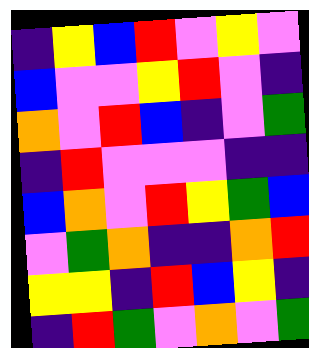[["indigo", "yellow", "blue", "red", "violet", "yellow", "violet"], ["blue", "violet", "violet", "yellow", "red", "violet", "indigo"], ["orange", "violet", "red", "blue", "indigo", "violet", "green"], ["indigo", "red", "violet", "violet", "violet", "indigo", "indigo"], ["blue", "orange", "violet", "red", "yellow", "green", "blue"], ["violet", "green", "orange", "indigo", "indigo", "orange", "red"], ["yellow", "yellow", "indigo", "red", "blue", "yellow", "indigo"], ["indigo", "red", "green", "violet", "orange", "violet", "green"]]